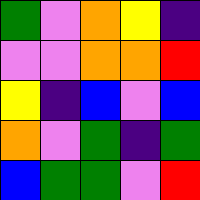[["green", "violet", "orange", "yellow", "indigo"], ["violet", "violet", "orange", "orange", "red"], ["yellow", "indigo", "blue", "violet", "blue"], ["orange", "violet", "green", "indigo", "green"], ["blue", "green", "green", "violet", "red"]]